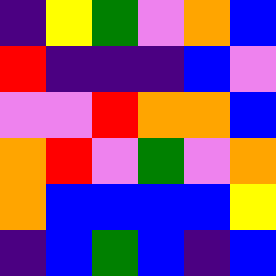[["indigo", "yellow", "green", "violet", "orange", "blue"], ["red", "indigo", "indigo", "indigo", "blue", "violet"], ["violet", "violet", "red", "orange", "orange", "blue"], ["orange", "red", "violet", "green", "violet", "orange"], ["orange", "blue", "blue", "blue", "blue", "yellow"], ["indigo", "blue", "green", "blue", "indigo", "blue"]]